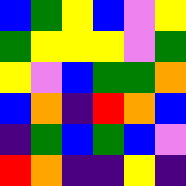[["blue", "green", "yellow", "blue", "violet", "yellow"], ["green", "yellow", "yellow", "yellow", "violet", "green"], ["yellow", "violet", "blue", "green", "green", "orange"], ["blue", "orange", "indigo", "red", "orange", "blue"], ["indigo", "green", "blue", "green", "blue", "violet"], ["red", "orange", "indigo", "indigo", "yellow", "indigo"]]